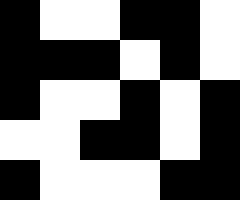[["black", "white", "white", "black", "black", "white"], ["black", "black", "black", "white", "black", "white"], ["black", "white", "white", "black", "white", "black"], ["white", "white", "black", "black", "white", "black"], ["black", "white", "white", "white", "black", "black"]]